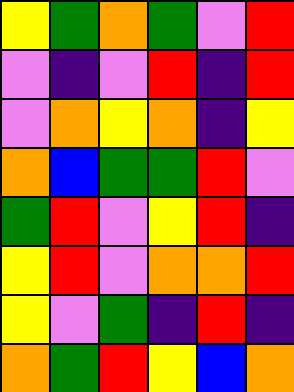[["yellow", "green", "orange", "green", "violet", "red"], ["violet", "indigo", "violet", "red", "indigo", "red"], ["violet", "orange", "yellow", "orange", "indigo", "yellow"], ["orange", "blue", "green", "green", "red", "violet"], ["green", "red", "violet", "yellow", "red", "indigo"], ["yellow", "red", "violet", "orange", "orange", "red"], ["yellow", "violet", "green", "indigo", "red", "indigo"], ["orange", "green", "red", "yellow", "blue", "orange"]]